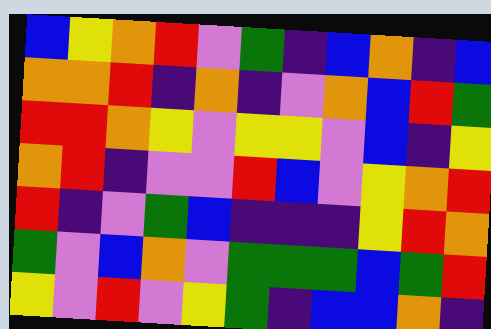[["blue", "yellow", "orange", "red", "violet", "green", "indigo", "blue", "orange", "indigo", "blue"], ["orange", "orange", "red", "indigo", "orange", "indigo", "violet", "orange", "blue", "red", "green"], ["red", "red", "orange", "yellow", "violet", "yellow", "yellow", "violet", "blue", "indigo", "yellow"], ["orange", "red", "indigo", "violet", "violet", "red", "blue", "violet", "yellow", "orange", "red"], ["red", "indigo", "violet", "green", "blue", "indigo", "indigo", "indigo", "yellow", "red", "orange"], ["green", "violet", "blue", "orange", "violet", "green", "green", "green", "blue", "green", "red"], ["yellow", "violet", "red", "violet", "yellow", "green", "indigo", "blue", "blue", "orange", "indigo"]]